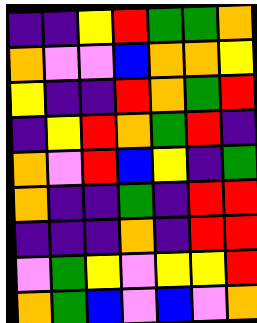[["indigo", "indigo", "yellow", "red", "green", "green", "orange"], ["orange", "violet", "violet", "blue", "orange", "orange", "yellow"], ["yellow", "indigo", "indigo", "red", "orange", "green", "red"], ["indigo", "yellow", "red", "orange", "green", "red", "indigo"], ["orange", "violet", "red", "blue", "yellow", "indigo", "green"], ["orange", "indigo", "indigo", "green", "indigo", "red", "red"], ["indigo", "indigo", "indigo", "orange", "indigo", "red", "red"], ["violet", "green", "yellow", "violet", "yellow", "yellow", "red"], ["orange", "green", "blue", "violet", "blue", "violet", "orange"]]